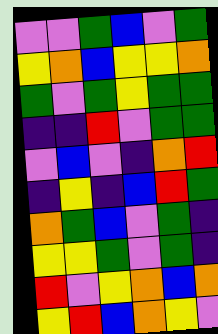[["violet", "violet", "green", "blue", "violet", "green"], ["yellow", "orange", "blue", "yellow", "yellow", "orange"], ["green", "violet", "green", "yellow", "green", "green"], ["indigo", "indigo", "red", "violet", "green", "green"], ["violet", "blue", "violet", "indigo", "orange", "red"], ["indigo", "yellow", "indigo", "blue", "red", "green"], ["orange", "green", "blue", "violet", "green", "indigo"], ["yellow", "yellow", "green", "violet", "green", "indigo"], ["red", "violet", "yellow", "orange", "blue", "orange"], ["yellow", "red", "blue", "orange", "yellow", "violet"]]